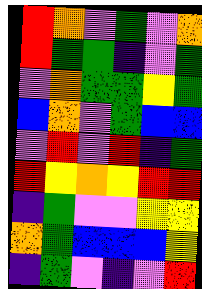[["red", "orange", "violet", "green", "violet", "orange"], ["red", "green", "green", "indigo", "violet", "green"], ["violet", "orange", "green", "green", "yellow", "green"], ["blue", "orange", "violet", "green", "blue", "blue"], ["violet", "red", "violet", "red", "indigo", "green"], ["red", "yellow", "orange", "yellow", "red", "red"], ["indigo", "green", "violet", "violet", "yellow", "yellow"], ["orange", "green", "blue", "blue", "blue", "yellow"], ["indigo", "green", "violet", "indigo", "violet", "red"]]